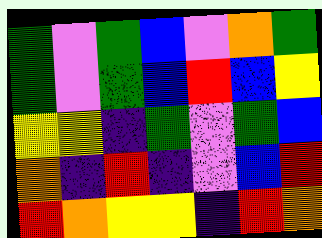[["green", "violet", "green", "blue", "violet", "orange", "green"], ["green", "violet", "green", "blue", "red", "blue", "yellow"], ["yellow", "yellow", "indigo", "green", "violet", "green", "blue"], ["orange", "indigo", "red", "indigo", "violet", "blue", "red"], ["red", "orange", "yellow", "yellow", "indigo", "red", "orange"]]